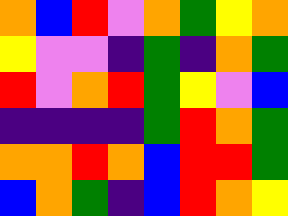[["orange", "blue", "red", "violet", "orange", "green", "yellow", "orange"], ["yellow", "violet", "violet", "indigo", "green", "indigo", "orange", "green"], ["red", "violet", "orange", "red", "green", "yellow", "violet", "blue"], ["indigo", "indigo", "indigo", "indigo", "green", "red", "orange", "green"], ["orange", "orange", "red", "orange", "blue", "red", "red", "green"], ["blue", "orange", "green", "indigo", "blue", "red", "orange", "yellow"]]